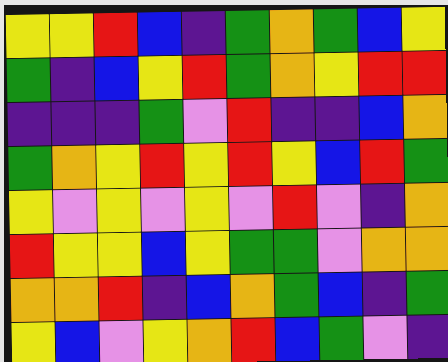[["yellow", "yellow", "red", "blue", "indigo", "green", "orange", "green", "blue", "yellow"], ["green", "indigo", "blue", "yellow", "red", "green", "orange", "yellow", "red", "red"], ["indigo", "indigo", "indigo", "green", "violet", "red", "indigo", "indigo", "blue", "orange"], ["green", "orange", "yellow", "red", "yellow", "red", "yellow", "blue", "red", "green"], ["yellow", "violet", "yellow", "violet", "yellow", "violet", "red", "violet", "indigo", "orange"], ["red", "yellow", "yellow", "blue", "yellow", "green", "green", "violet", "orange", "orange"], ["orange", "orange", "red", "indigo", "blue", "orange", "green", "blue", "indigo", "green"], ["yellow", "blue", "violet", "yellow", "orange", "red", "blue", "green", "violet", "indigo"]]